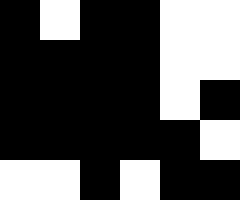[["black", "white", "black", "black", "white", "white"], ["black", "black", "black", "black", "white", "white"], ["black", "black", "black", "black", "white", "black"], ["black", "black", "black", "black", "black", "white"], ["white", "white", "black", "white", "black", "black"]]